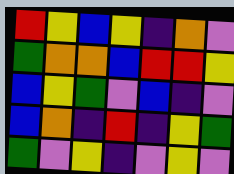[["red", "yellow", "blue", "yellow", "indigo", "orange", "violet"], ["green", "orange", "orange", "blue", "red", "red", "yellow"], ["blue", "yellow", "green", "violet", "blue", "indigo", "violet"], ["blue", "orange", "indigo", "red", "indigo", "yellow", "green"], ["green", "violet", "yellow", "indigo", "violet", "yellow", "violet"]]